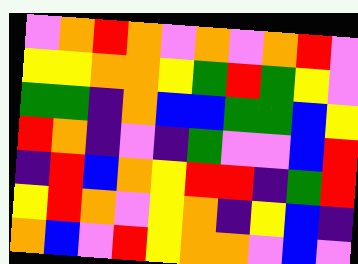[["violet", "orange", "red", "orange", "violet", "orange", "violet", "orange", "red", "violet"], ["yellow", "yellow", "orange", "orange", "yellow", "green", "red", "green", "yellow", "violet"], ["green", "green", "indigo", "orange", "blue", "blue", "green", "green", "blue", "yellow"], ["red", "orange", "indigo", "violet", "indigo", "green", "violet", "violet", "blue", "red"], ["indigo", "red", "blue", "orange", "yellow", "red", "red", "indigo", "green", "red"], ["yellow", "red", "orange", "violet", "yellow", "orange", "indigo", "yellow", "blue", "indigo"], ["orange", "blue", "violet", "red", "yellow", "orange", "orange", "violet", "blue", "violet"]]